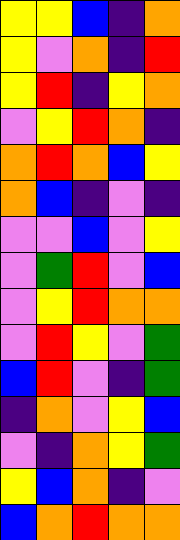[["yellow", "yellow", "blue", "indigo", "orange"], ["yellow", "violet", "orange", "indigo", "red"], ["yellow", "red", "indigo", "yellow", "orange"], ["violet", "yellow", "red", "orange", "indigo"], ["orange", "red", "orange", "blue", "yellow"], ["orange", "blue", "indigo", "violet", "indigo"], ["violet", "violet", "blue", "violet", "yellow"], ["violet", "green", "red", "violet", "blue"], ["violet", "yellow", "red", "orange", "orange"], ["violet", "red", "yellow", "violet", "green"], ["blue", "red", "violet", "indigo", "green"], ["indigo", "orange", "violet", "yellow", "blue"], ["violet", "indigo", "orange", "yellow", "green"], ["yellow", "blue", "orange", "indigo", "violet"], ["blue", "orange", "red", "orange", "orange"]]